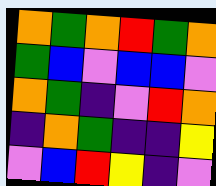[["orange", "green", "orange", "red", "green", "orange"], ["green", "blue", "violet", "blue", "blue", "violet"], ["orange", "green", "indigo", "violet", "red", "orange"], ["indigo", "orange", "green", "indigo", "indigo", "yellow"], ["violet", "blue", "red", "yellow", "indigo", "violet"]]